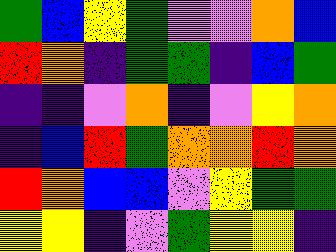[["green", "blue", "yellow", "green", "violet", "violet", "orange", "blue"], ["red", "orange", "indigo", "green", "green", "indigo", "blue", "green"], ["indigo", "indigo", "violet", "orange", "indigo", "violet", "yellow", "orange"], ["indigo", "blue", "red", "green", "orange", "orange", "red", "orange"], ["red", "orange", "blue", "blue", "violet", "yellow", "green", "green"], ["yellow", "yellow", "indigo", "violet", "green", "yellow", "yellow", "indigo"]]